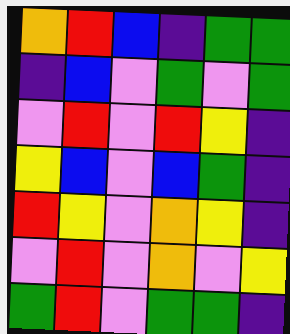[["orange", "red", "blue", "indigo", "green", "green"], ["indigo", "blue", "violet", "green", "violet", "green"], ["violet", "red", "violet", "red", "yellow", "indigo"], ["yellow", "blue", "violet", "blue", "green", "indigo"], ["red", "yellow", "violet", "orange", "yellow", "indigo"], ["violet", "red", "violet", "orange", "violet", "yellow"], ["green", "red", "violet", "green", "green", "indigo"]]